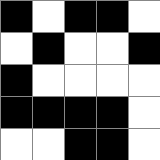[["black", "white", "black", "black", "white"], ["white", "black", "white", "white", "black"], ["black", "white", "white", "white", "white"], ["black", "black", "black", "black", "white"], ["white", "white", "black", "black", "white"]]